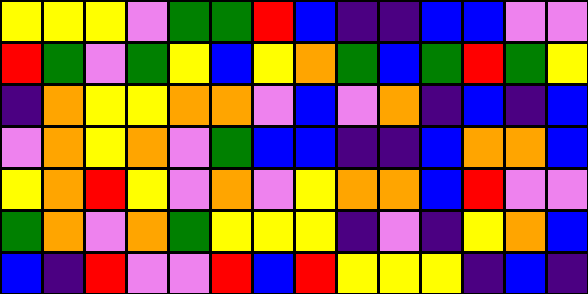[["yellow", "yellow", "yellow", "violet", "green", "green", "red", "blue", "indigo", "indigo", "blue", "blue", "violet", "violet"], ["red", "green", "violet", "green", "yellow", "blue", "yellow", "orange", "green", "blue", "green", "red", "green", "yellow"], ["indigo", "orange", "yellow", "yellow", "orange", "orange", "violet", "blue", "violet", "orange", "indigo", "blue", "indigo", "blue"], ["violet", "orange", "yellow", "orange", "violet", "green", "blue", "blue", "indigo", "indigo", "blue", "orange", "orange", "blue"], ["yellow", "orange", "red", "yellow", "violet", "orange", "violet", "yellow", "orange", "orange", "blue", "red", "violet", "violet"], ["green", "orange", "violet", "orange", "green", "yellow", "yellow", "yellow", "indigo", "violet", "indigo", "yellow", "orange", "blue"], ["blue", "indigo", "red", "violet", "violet", "red", "blue", "red", "yellow", "yellow", "yellow", "indigo", "blue", "indigo"]]